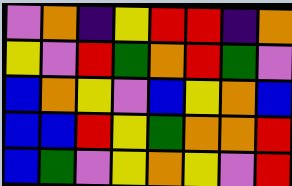[["violet", "orange", "indigo", "yellow", "red", "red", "indigo", "orange"], ["yellow", "violet", "red", "green", "orange", "red", "green", "violet"], ["blue", "orange", "yellow", "violet", "blue", "yellow", "orange", "blue"], ["blue", "blue", "red", "yellow", "green", "orange", "orange", "red"], ["blue", "green", "violet", "yellow", "orange", "yellow", "violet", "red"]]